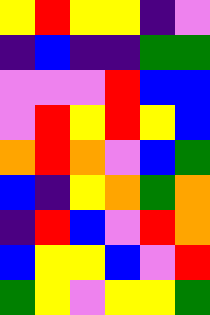[["yellow", "red", "yellow", "yellow", "indigo", "violet"], ["indigo", "blue", "indigo", "indigo", "green", "green"], ["violet", "violet", "violet", "red", "blue", "blue"], ["violet", "red", "yellow", "red", "yellow", "blue"], ["orange", "red", "orange", "violet", "blue", "green"], ["blue", "indigo", "yellow", "orange", "green", "orange"], ["indigo", "red", "blue", "violet", "red", "orange"], ["blue", "yellow", "yellow", "blue", "violet", "red"], ["green", "yellow", "violet", "yellow", "yellow", "green"]]